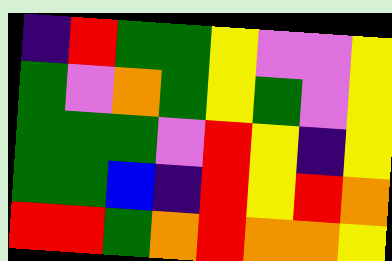[["indigo", "red", "green", "green", "yellow", "violet", "violet", "yellow"], ["green", "violet", "orange", "green", "yellow", "green", "violet", "yellow"], ["green", "green", "green", "violet", "red", "yellow", "indigo", "yellow"], ["green", "green", "blue", "indigo", "red", "yellow", "red", "orange"], ["red", "red", "green", "orange", "red", "orange", "orange", "yellow"]]